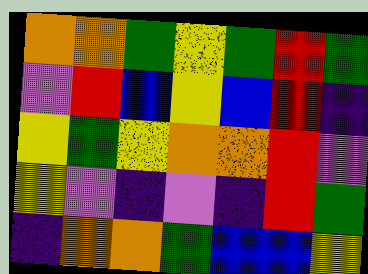[["orange", "orange", "green", "yellow", "green", "red", "green"], ["violet", "red", "blue", "yellow", "blue", "red", "indigo"], ["yellow", "green", "yellow", "orange", "orange", "red", "violet"], ["yellow", "violet", "indigo", "violet", "indigo", "red", "green"], ["indigo", "orange", "orange", "green", "blue", "blue", "yellow"]]